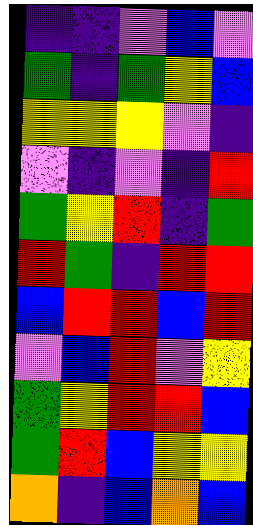[["indigo", "indigo", "violet", "blue", "violet"], ["green", "indigo", "green", "yellow", "blue"], ["yellow", "yellow", "yellow", "violet", "indigo"], ["violet", "indigo", "violet", "indigo", "red"], ["green", "yellow", "red", "indigo", "green"], ["red", "green", "indigo", "red", "red"], ["blue", "red", "red", "blue", "red"], ["violet", "blue", "red", "violet", "yellow"], ["green", "yellow", "red", "red", "blue"], ["green", "red", "blue", "yellow", "yellow"], ["orange", "indigo", "blue", "orange", "blue"]]